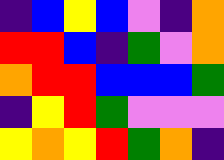[["indigo", "blue", "yellow", "blue", "violet", "indigo", "orange"], ["red", "red", "blue", "indigo", "green", "violet", "orange"], ["orange", "red", "red", "blue", "blue", "blue", "green"], ["indigo", "yellow", "red", "green", "violet", "violet", "violet"], ["yellow", "orange", "yellow", "red", "green", "orange", "indigo"]]